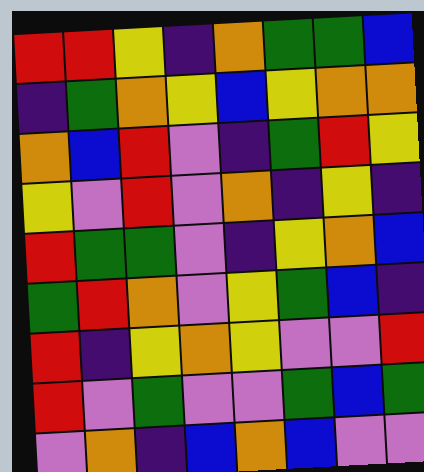[["red", "red", "yellow", "indigo", "orange", "green", "green", "blue"], ["indigo", "green", "orange", "yellow", "blue", "yellow", "orange", "orange"], ["orange", "blue", "red", "violet", "indigo", "green", "red", "yellow"], ["yellow", "violet", "red", "violet", "orange", "indigo", "yellow", "indigo"], ["red", "green", "green", "violet", "indigo", "yellow", "orange", "blue"], ["green", "red", "orange", "violet", "yellow", "green", "blue", "indigo"], ["red", "indigo", "yellow", "orange", "yellow", "violet", "violet", "red"], ["red", "violet", "green", "violet", "violet", "green", "blue", "green"], ["violet", "orange", "indigo", "blue", "orange", "blue", "violet", "violet"]]